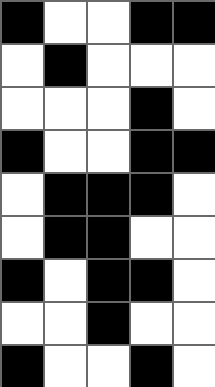[["black", "white", "white", "black", "black"], ["white", "black", "white", "white", "white"], ["white", "white", "white", "black", "white"], ["black", "white", "white", "black", "black"], ["white", "black", "black", "black", "white"], ["white", "black", "black", "white", "white"], ["black", "white", "black", "black", "white"], ["white", "white", "black", "white", "white"], ["black", "white", "white", "black", "white"]]